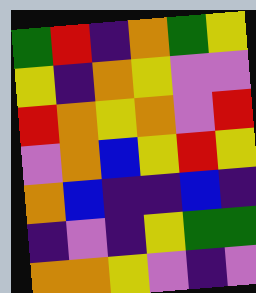[["green", "red", "indigo", "orange", "green", "yellow"], ["yellow", "indigo", "orange", "yellow", "violet", "violet"], ["red", "orange", "yellow", "orange", "violet", "red"], ["violet", "orange", "blue", "yellow", "red", "yellow"], ["orange", "blue", "indigo", "indigo", "blue", "indigo"], ["indigo", "violet", "indigo", "yellow", "green", "green"], ["orange", "orange", "yellow", "violet", "indigo", "violet"]]